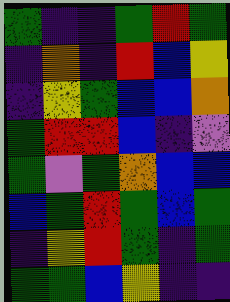[["green", "indigo", "indigo", "green", "red", "green"], ["indigo", "orange", "indigo", "red", "blue", "yellow"], ["indigo", "yellow", "green", "blue", "blue", "orange"], ["green", "red", "red", "blue", "indigo", "violet"], ["green", "violet", "green", "orange", "blue", "blue"], ["blue", "green", "red", "green", "blue", "green"], ["indigo", "yellow", "red", "green", "indigo", "green"], ["green", "green", "blue", "yellow", "indigo", "indigo"]]